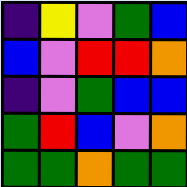[["indigo", "yellow", "violet", "green", "blue"], ["blue", "violet", "red", "red", "orange"], ["indigo", "violet", "green", "blue", "blue"], ["green", "red", "blue", "violet", "orange"], ["green", "green", "orange", "green", "green"]]